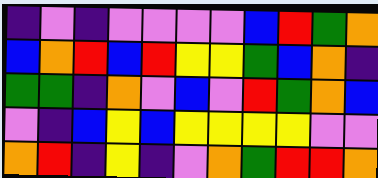[["indigo", "violet", "indigo", "violet", "violet", "violet", "violet", "blue", "red", "green", "orange"], ["blue", "orange", "red", "blue", "red", "yellow", "yellow", "green", "blue", "orange", "indigo"], ["green", "green", "indigo", "orange", "violet", "blue", "violet", "red", "green", "orange", "blue"], ["violet", "indigo", "blue", "yellow", "blue", "yellow", "yellow", "yellow", "yellow", "violet", "violet"], ["orange", "red", "indigo", "yellow", "indigo", "violet", "orange", "green", "red", "red", "orange"]]